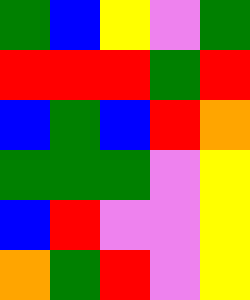[["green", "blue", "yellow", "violet", "green"], ["red", "red", "red", "green", "red"], ["blue", "green", "blue", "red", "orange"], ["green", "green", "green", "violet", "yellow"], ["blue", "red", "violet", "violet", "yellow"], ["orange", "green", "red", "violet", "yellow"]]